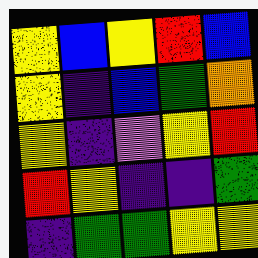[["yellow", "blue", "yellow", "red", "blue"], ["yellow", "indigo", "blue", "green", "orange"], ["yellow", "indigo", "violet", "yellow", "red"], ["red", "yellow", "indigo", "indigo", "green"], ["indigo", "green", "green", "yellow", "yellow"]]